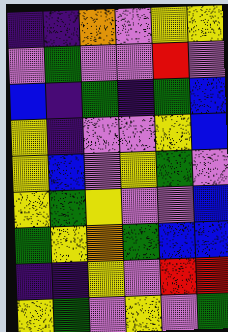[["indigo", "indigo", "orange", "violet", "yellow", "yellow"], ["violet", "green", "violet", "violet", "red", "violet"], ["blue", "indigo", "green", "indigo", "green", "blue"], ["yellow", "indigo", "violet", "violet", "yellow", "blue"], ["yellow", "blue", "violet", "yellow", "green", "violet"], ["yellow", "green", "yellow", "violet", "violet", "blue"], ["green", "yellow", "orange", "green", "blue", "blue"], ["indigo", "indigo", "yellow", "violet", "red", "red"], ["yellow", "green", "violet", "yellow", "violet", "green"]]